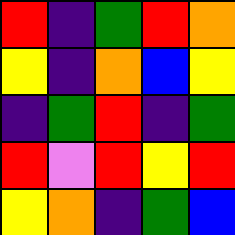[["red", "indigo", "green", "red", "orange"], ["yellow", "indigo", "orange", "blue", "yellow"], ["indigo", "green", "red", "indigo", "green"], ["red", "violet", "red", "yellow", "red"], ["yellow", "orange", "indigo", "green", "blue"]]